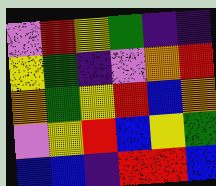[["violet", "red", "yellow", "green", "indigo", "indigo"], ["yellow", "green", "indigo", "violet", "orange", "red"], ["orange", "green", "yellow", "red", "blue", "orange"], ["violet", "yellow", "red", "blue", "yellow", "green"], ["blue", "blue", "indigo", "red", "red", "blue"]]